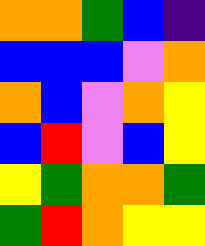[["orange", "orange", "green", "blue", "indigo"], ["blue", "blue", "blue", "violet", "orange"], ["orange", "blue", "violet", "orange", "yellow"], ["blue", "red", "violet", "blue", "yellow"], ["yellow", "green", "orange", "orange", "green"], ["green", "red", "orange", "yellow", "yellow"]]